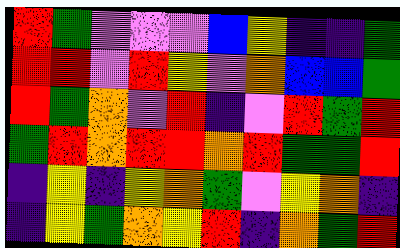[["red", "green", "violet", "violet", "violet", "blue", "yellow", "indigo", "indigo", "green"], ["red", "red", "violet", "red", "yellow", "violet", "orange", "blue", "blue", "green"], ["red", "green", "orange", "violet", "red", "indigo", "violet", "red", "green", "red"], ["green", "red", "orange", "red", "red", "orange", "red", "green", "green", "red"], ["indigo", "yellow", "indigo", "yellow", "orange", "green", "violet", "yellow", "orange", "indigo"], ["indigo", "yellow", "green", "orange", "yellow", "red", "indigo", "orange", "green", "red"]]